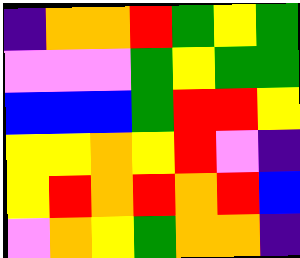[["indigo", "orange", "orange", "red", "green", "yellow", "green"], ["violet", "violet", "violet", "green", "yellow", "green", "green"], ["blue", "blue", "blue", "green", "red", "red", "yellow"], ["yellow", "yellow", "orange", "yellow", "red", "violet", "indigo"], ["yellow", "red", "orange", "red", "orange", "red", "blue"], ["violet", "orange", "yellow", "green", "orange", "orange", "indigo"]]